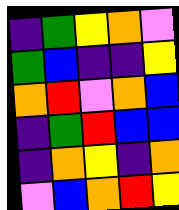[["indigo", "green", "yellow", "orange", "violet"], ["green", "blue", "indigo", "indigo", "yellow"], ["orange", "red", "violet", "orange", "blue"], ["indigo", "green", "red", "blue", "blue"], ["indigo", "orange", "yellow", "indigo", "orange"], ["violet", "blue", "orange", "red", "yellow"]]